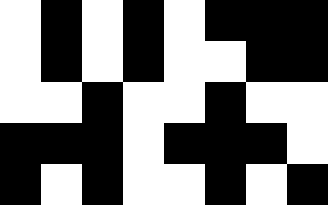[["white", "black", "white", "black", "white", "black", "black", "black"], ["white", "black", "white", "black", "white", "white", "black", "black"], ["white", "white", "black", "white", "white", "black", "white", "white"], ["black", "black", "black", "white", "black", "black", "black", "white"], ["black", "white", "black", "white", "white", "black", "white", "black"]]